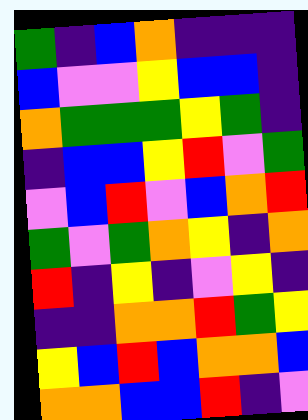[["green", "indigo", "blue", "orange", "indigo", "indigo", "indigo"], ["blue", "violet", "violet", "yellow", "blue", "blue", "indigo"], ["orange", "green", "green", "green", "yellow", "green", "indigo"], ["indigo", "blue", "blue", "yellow", "red", "violet", "green"], ["violet", "blue", "red", "violet", "blue", "orange", "red"], ["green", "violet", "green", "orange", "yellow", "indigo", "orange"], ["red", "indigo", "yellow", "indigo", "violet", "yellow", "indigo"], ["indigo", "indigo", "orange", "orange", "red", "green", "yellow"], ["yellow", "blue", "red", "blue", "orange", "orange", "blue"], ["orange", "orange", "blue", "blue", "red", "indigo", "violet"]]